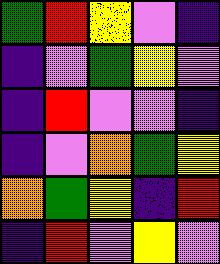[["green", "red", "yellow", "violet", "indigo"], ["indigo", "violet", "green", "yellow", "violet"], ["indigo", "red", "violet", "violet", "indigo"], ["indigo", "violet", "orange", "green", "yellow"], ["orange", "green", "yellow", "indigo", "red"], ["indigo", "red", "violet", "yellow", "violet"]]